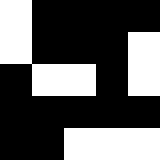[["white", "black", "black", "black", "black"], ["white", "black", "black", "black", "white"], ["black", "white", "white", "black", "white"], ["black", "black", "black", "black", "black"], ["black", "black", "white", "white", "white"]]